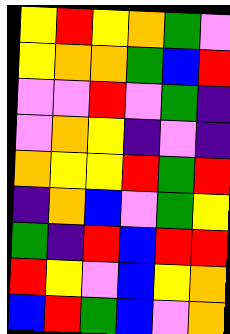[["yellow", "red", "yellow", "orange", "green", "violet"], ["yellow", "orange", "orange", "green", "blue", "red"], ["violet", "violet", "red", "violet", "green", "indigo"], ["violet", "orange", "yellow", "indigo", "violet", "indigo"], ["orange", "yellow", "yellow", "red", "green", "red"], ["indigo", "orange", "blue", "violet", "green", "yellow"], ["green", "indigo", "red", "blue", "red", "red"], ["red", "yellow", "violet", "blue", "yellow", "orange"], ["blue", "red", "green", "blue", "violet", "orange"]]